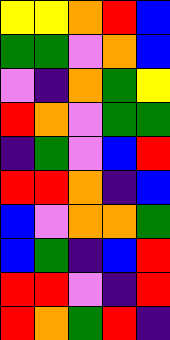[["yellow", "yellow", "orange", "red", "blue"], ["green", "green", "violet", "orange", "blue"], ["violet", "indigo", "orange", "green", "yellow"], ["red", "orange", "violet", "green", "green"], ["indigo", "green", "violet", "blue", "red"], ["red", "red", "orange", "indigo", "blue"], ["blue", "violet", "orange", "orange", "green"], ["blue", "green", "indigo", "blue", "red"], ["red", "red", "violet", "indigo", "red"], ["red", "orange", "green", "red", "indigo"]]